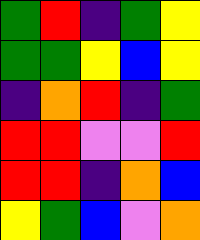[["green", "red", "indigo", "green", "yellow"], ["green", "green", "yellow", "blue", "yellow"], ["indigo", "orange", "red", "indigo", "green"], ["red", "red", "violet", "violet", "red"], ["red", "red", "indigo", "orange", "blue"], ["yellow", "green", "blue", "violet", "orange"]]